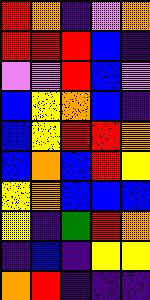[["red", "orange", "indigo", "violet", "orange"], ["red", "red", "red", "blue", "indigo"], ["violet", "violet", "red", "blue", "violet"], ["blue", "yellow", "orange", "blue", "indigo"], ["blue", "yellow", "red", "red", "orange"], ["blue", "orange", "blue", "red", "yellow"], ["yellow", "orange", "blue", "blue", "blue"], ["yellow", "indigo", "green", "red", "orange"], ["indigo", "blue", "indigo", "yellow", "yellow"], ["orange", "red", "indigo", "indigo", "indigo"]]